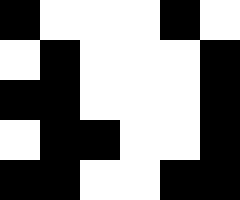[["black", "white", "white", "white", "black", "white"], ["white", "black", "white", "white", "white", "black"], ["black", "black", "white", "white", "white", "black"], ["white", "black", "black", "white", "white", "black"], ["black", "black", "white", "white", "black", "black"]]